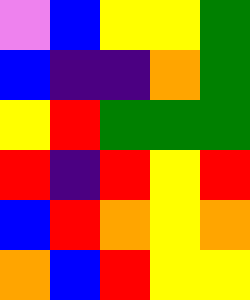[["violet", "blue", "yellow", "yellow", "green"], ["blue", "indigo", "indigo", "orange", "green"], ["yellow", "red", "green", "green", "green"], ["red", "indigo", "red", "yellow", "red"], ["blue", "red", "orange", "yellow", "orange"], ["orange", "blue", "red", "yellow", "yellow"]]